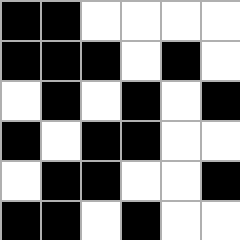[["black", "black", "white", "white", "white", "white"], ["black", "black", "black", "white", "black", "white"], ["white", "black", "white", "black", "white", "black"], ["black", "white", "black", "black", "white", "white"], ["white", "black", "black", "white", "white", "black"], ["black", "black", "white", "black", "white", "white"]]